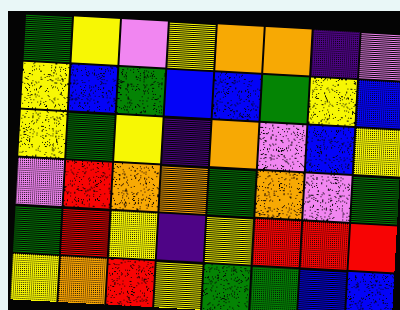[["green", "yellow", "violet", "yellow", "orange", "orange", "indigo", "violet"], ["yellow", "blue", "green", "blue", "blue", "green", "yellow", "blue"], ["yellow", "green", "yellow", "indigo", "orange", "violet", "blue", "yellow"], ["violet", "red", "orange", "orange", "green", "orange", "violet", "green"], ["green", "red", "yellow", "indigo", "yellow", "red", "red", "red"], ["yellow", "orange", "red", "yellow", "green", "green", "blue", "blue"]]